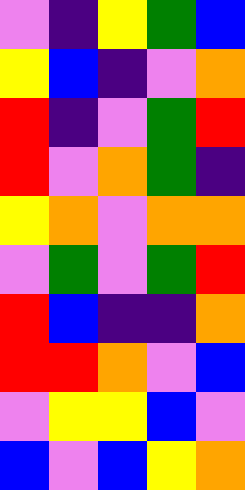[["violet", "indigo", "yellow", "green", "blue"], ["yellow", "blue", "indigo", "violet", "orange"], ["red", "indigo", "violet", "green", "red"], ["red", "violet", "orange", "green", "indigo"], ["yellow", "orange", "violet", "orange", "orange"], ["violet", "green", "violet", "green", "red"], ["red", "blue", "indigo", "indigo", "orange"], ["red", "red", "orange", "violet", "blue"], ["violet", "yellow", "yellow", "blue", "violet"], ["blue", "violet", "blue", "yellow", "orange"]]